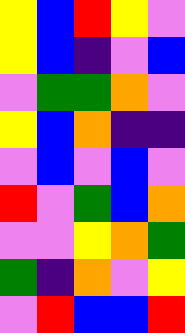[["yellow", "blue", "red", "yellow", "violet"], ["yellow", "blue", "indigo", "violet", "blue"], ["violet", "green", "green", "orange", "violet"], ["yellow", "blue", "orange", "indigo", "indigo"], ["violet", "blue", "violet", "blue", "violet"], ["red", "violet", "green", "blue", "orange"], ["violet", "violet", "yellow", "orange", "green"], ["green", "indigo", "orange", "violet", "yellow"], ["violet", "red", "blue", "blue", "red"]]